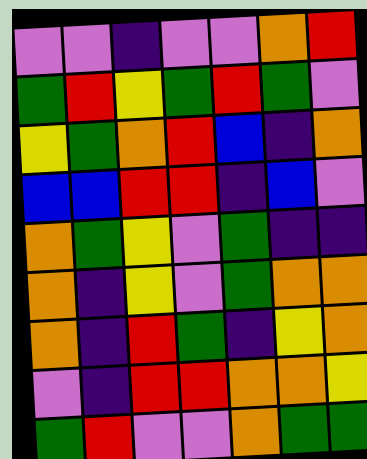[["violet", "violet", "indigo", "violet", "violet", "orange", "red"], ["green", "red", "yellow", "green", "red", "green", "violet"], ["yellow", "green", "orange", "red", "blue", "indigo", "orange"], ["blue", "blue", "red", "red", "indigo", "blue", "violet"], ["orange", "green", "yellow", "violet", "green", "indigo", "indigo"], ["orange", "indigo", "yellow", "violet", "green", "orange", "orange"], ["orange", "indigo", "red", "green", "indigo", "yellow", "orange"], ["violet", "indigo", "red", "red", "orange", "orange", "yellow"], ["green", "red", "violet", "violet", "orange", "green", "green"]]